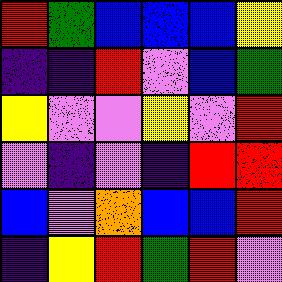[["red", "green", "blue", "blue", "blue", "yellow"], ["indigo", "indigo", "red", "violet", "blue", "green"], ["yellow", "violet", "violet", "yellow", "violet", "red"], ["violet", "indigo", "violet", "indigo", "red", "red"], ["blue", "violet", "orange", "blue", "blue", "red"], ["indigo", "yellow", "red", "green", "red", "violet"]]